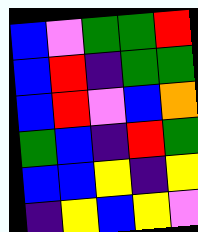[["blue", "violet", "green", "green", "red"], ["blue", "red", "indigo", "green", "green"], ["blue", "red", "violet", "blue", "orange"], ["green", "blue", "indigo", "red", "green"], ["blue", "blue", "yellow", "indigo", "yellow"], ["indigo", "yellow", "blue", "yellow", "violet"]]